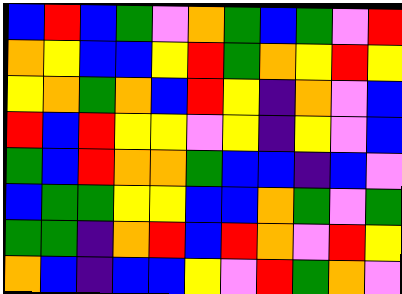[["blue", "red", "blue", "green", "violet", "orange", "green", "blue", "green", "violet", "red"], ["orange", "yellow", "blue", "blue", "yellow", "red", "green", "orange", "yellow", "red", "yellow"], ["yellow", "orange", "green", "orange", "blue", "red", "yellow", "indigo", "orange", "violet", "blue"], ["red", "blue", "red", "yellow", "yellow", "violet", "yellow", "indigo", "yellow", "violet", "blue"], ["green", "blue", "red", "orange", "orange", "green", "blue", "blue", "indigo", "blue", "violet"], ["blue", "green", "green", "yellow", "yellow", "blue", "blue", "orange", "green", "violet", "green"], ["green", "green", "indigo", "orange", "red", "blue", "red", "orange", "violet", "red", "yellow"], ["orange", "blue", "indigo", "blue", "blue", "yellow", "violet", "red", "green", "orange", "violet"]]